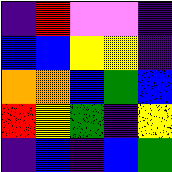[["indigo", "red", "violet", "violet", "indigo"], ["blue", "blue", "yellow", "yellow", "indigo"], ["orange", "orange", "blue", "green", "blue"], ["red", "yellow", "green", "indigo", "yellow"], ["indigo", "blue", "indigo", "blue", "green"]]